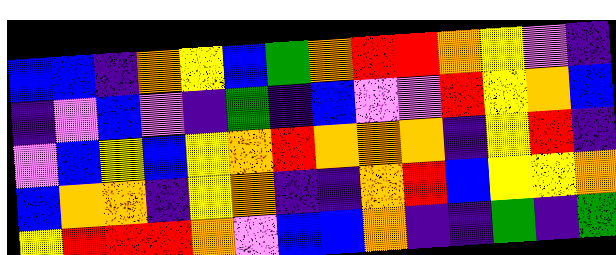[["blue", "blue", "indigo", "orange", "yellow", "blue", "green", "orange", "red", "red", "orange", "yellow", "violet", "indigo"], ["indigo", "violet", "blue", "violet", "indigo", "green", "indigo", "blue", "violet", "violet", "red", "yellow", "orange", "blue"], ["violet", "blue", "yellow", "blue", "yellow", "orange", "red", "orange", "orange", "orange", "indigo", "yellow", "red", "indigo"], ["blue", "orange", "orange", "indigo", "yellow", "orange", "indigo", "indigo", "orange", "red", "blue", "yellow", "yellow", "orange"], ["yellow", "red", "red", "red", "orange", "violet", "blue", "blue", "orange", "indigo", "indigo", "green", "indigo", "green"]]